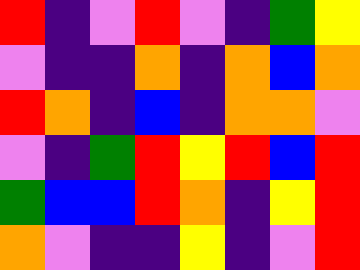[["red", "indigo", "violet", "red", "violet", "indigo", "green", "yellow"], ["violet", "indigo", "indigo", "orange", "indigo", "orange", "blue", "orange"], ["red", "orange", "indigo", "blue", "indigo", "orange", "orange", "violet"], ["violet", "indigo", "green", "red", "yellow", "red", "blue", "red"], ["green", "blue", "blue", "red", "orange", "indigo", "yellow", "red"], ["orange", "violet", "indigo", "indigo", "yellow", "indigo", "violet", "red"]]